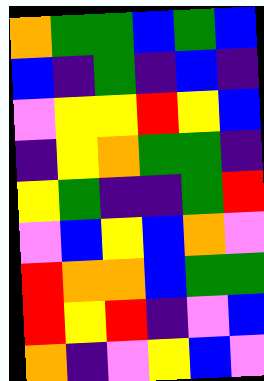[["orange", "green", "green", "blue", "green", "blue"], ["blue", "indigo", "green", "indigo", "blue", "indigo"], ["violet", "yellow", "yellow", "red", "yellow", "blue"], ["indigo", "yellow", "orange", "green", "green", "indigo"], ["yellow", "green", "indigo", "indigo", "green", "red"], ["violet", "blue", "yellow", "blue", "orange", "violet"], ["red", "orange", "orange", "blue", "green", "green"], ["red", "yellow", "red", "indigo", "violet", "blue"], ["orange", "indigo", "violet", "yellow", "blue", "violet"]]